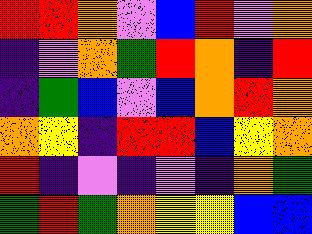[["red", "red", "orange", "violet", "blue", "red", "violet", "orange"], ["indigo", "violet", "orange", "green", "red", "orange", "indigo", "red"], ["indigo", "green", "blue", "violet", "blue", "orange", "red", "orange"], ["orange", "yellow", "indigo", "red", "red", "blue", "yellow", "orange"], ["red", "indigo", "violet", "indigo", "violet", "indigo", "orange", "green"], ["green", "red", "green", "orange", "yellow", "yellow", "blue", "blue"]]